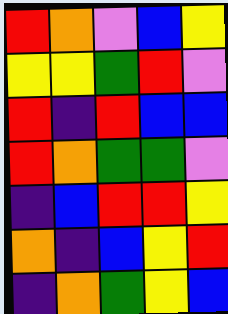[["red", "orange", "violet", "blue", "yellow"], ["yellow", "yellow", "green", "red", "violet"], ["red", "indigo", "red", "blue", "blue"], ["red", "orange", "green", "green", "violet"], ["indigo", "blue", "red", "red", "yellow"], ["orange", "indigo", "blue", "yellow", "red"], ["indigo", "orange", "green", "yellow", "blue"]]